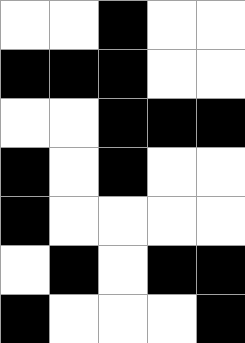[["white", "white", "black", "white", "white"], ["black", "black", "black", "white", "white"], ["white", "white", "black", "black", "black"], ["black", "white", "black", "white", "white"], ["black", "white", "white", "white", "white"], ["white", "black", "white", "black", "black"], ["black", "white", "white", "white", "black"]]